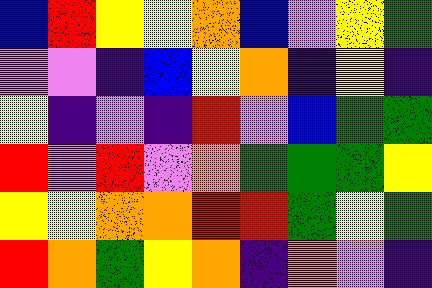[["blue", "red", "yellow", "yellow", "orange", "blue", "violet", "yellow", "green"], ["violet", "violet", "indigo", "blue", "yellow", "orange", "indigo", "yellow", "indigo"], ["yellow", "indigo", "violet", "indigo", "red", "violet", "blue", "green", "green"], ["red", "violet", "red", "violet", "orange", "green", "green", "green", "yellow"], ["yellow", "yellow", "orange", "orange", "red", "red", "green", "yellow", "green"], ["red", "orange", "green", "yellow", "orange", "indigo", "orange", "violet", "indigo"]]